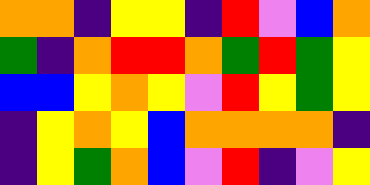[["orange", "orange", "indigo", "yellow", "yellow", "indigo", "red", "violet", "blue", "orange"], ["green", "indigo", "orange", "red", "red", "orange", "green", "red", "green", "yellow"], ["blue", "blue", "yellow", "orange", "yellow", "violet", "red", "yellow", "green", "yellow"], ["indigo", "yellow", "orange", "yellow", "blue", "orange", "orange", "orange", "orange", "indigo"], ["indigo", "yellow", "green", "orange", "blue", "violet", "red", "indigo", "violet", "yellow"]]